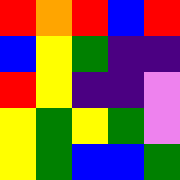[["red", "orange", "red", "blue", "red"], ["blue", "yellow", "green", "indigo", "indigo"], ["red", "yellow", "indigo", "indigo", "violet"], ["yellow", "green", "yellow", "green", "violet"], ["yellow", "green", "blue", "blue", "green"]]